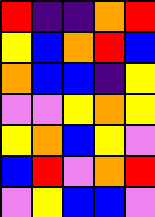[["red", "indigo", "indigo", "orange", "red"], ["yellow", "blue", "orange", "red", "blue"], ["orange", "blue", "blue", "indigo", "yellow"], ["violet", "violet", "yellow", "orange", "yellow"], ["yellow", "orange", "blue", "yellow", "violet"], ["blue", "red", "violet", "orange", "red"], ["violet", "yellow", "blue", "blue", "violet"]]